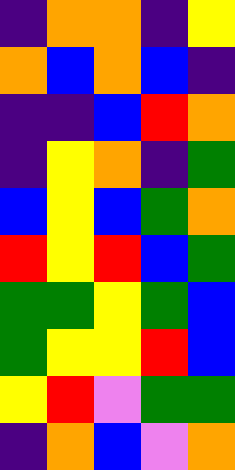[["indigo", "orange", "orange", "indigo", "yellow"], ["orange", "blue", "orange", "blue", "indigo"], ["indigo", "indigo", "blue", "red", "orange"], ["indigo", "yellow", "orange", "indigo", "green"], ["blue", "yellow", "blue", "green", "orange"], ["red", "yellow", "red", "blue", "green"], ["green", "green", "yellow", "green", "blue"], ["green", "yellow", "yellow", "red", "blue"], ["yellow", "red", "violet", "green", "green"], ["indigo", "orange", "blue", "violet", "orange"]]